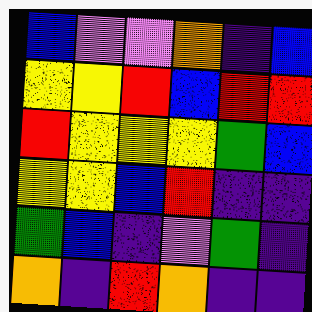[["blue", "violet", "violet", "orange", "indigo", "blue"], ["yellow", "yellow", "red", "blue", "red", "red"], ["red", "yellow", "yellow", "yellow", "green", "blue"], ["yellow", "yellow", "blue", "red", "indigo", "indigo"], ["green", "blue", "indigo", "violet", "green", "indigo"], ["orange", "indigo", "red", "orange", "indigo", "indigo"]]